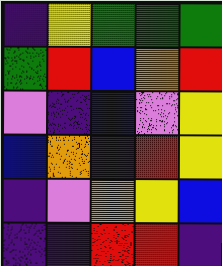[["indigo", "yellow", "green", "green", "green"], ["green", "red", "blue", "orange", "red"], ["violet", "indigo", "blue", "violet", "yellow"], ["blue", "orange", "indigo", "red", "yellow"], ["indigo", "violet", "orange", "yellow", "blue"], ["indigo", "indigo", "red", "red", "indigo"]]